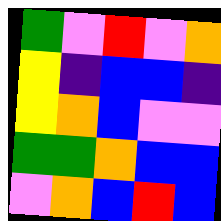[["green", "violet", "red", "violet", "orange"], ["yellow", "indigo", "blue", "blue", "indigo"], ["yellow", "orange", "blue", "violet", "violet"], ["green", "green", "orange", "blue", "blue"], ["violet", "orange", "blue", "red", "blue"]]